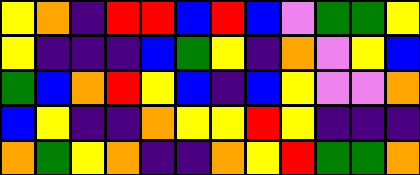[["yellow", "orange", "indigo", "red", "red", "blue", "red", "blue", "violet", "green", "green", "yellow"], ["yellow", "indigo", "indigo", "indigo", "blue", "green", "yellow", "indigo", "orange", "violet", "yellow", "blue"], ["green", "blue", "orange", "red", "yellow", "blue", "indigo", "blue", "yellow", "violet", "violet", "orange"], ["blue", "yellow", "indigo", "indigo", "orange", "yellow", "yellow", "red", "yellow", "indigo", "indigo", "indigo"], ["orange", "green", "yellow", "orange", "indigo", "indigo", "orange", "yellow", "red", "green", "green", "orange"]]